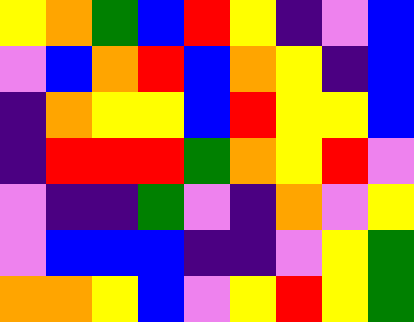[["yellow", "orange", "green", "blue", "red", "yellow", "indigo", "violet", "blue"], ["violet", "blue", "orange", "red", "blue", "orange", "yellow", "indigo", "blue"], ["indigo", "orange", "yellow", "yellow", "blue", "red", "yellow", "yellow", "blue"], ["indigo", "red", "red", "red", "green", "orange", "yellow", "red", "violet"], ["violet", "indigo", "indigo", "green", "violet", "indigo", "orange", "violet", "yellow"], ["violet", "blue", "blue", "blue", "indigo", "indigo", "violet", "yellow", "green"], ["orange", "orange", "yellow", "blue", "violet", "yellow", "red", "yellow", "green"]]